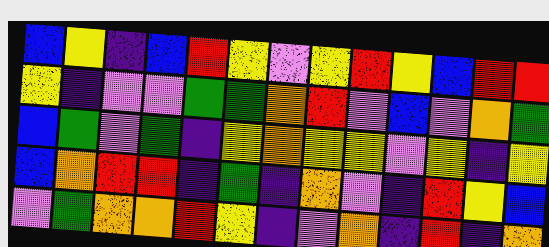[["blue", "yellow", "indigo", "blue", "red", "yellow", "violet", "yellow", "red", "yellow", "blue", "red", "red"], ["yellow", "indigo", "violet", "violet", "green", "green", "orange", "red", "violet", "blue", "violet", "orange", "green"], ["blue", "green", "violet", "green", "indigo", "yellow", "orange", "yellow", "yellow", "violet", "yellow", "indigo", "yellow"], ["blue", "orange", "red", "red", "indigo", "green", "indigo", "orange", "violet", "indigo", "red", "yellow", "blue"], ["violet", "green", "orange", "orange", "red", "yellow", "indigo", "violet", "orange", "indigo", "red", "indigo", "orange"]]